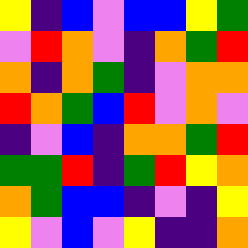[["yellow", "indigo", "blue", "violet", "blue", "blue", "yellow", "green"], ["violet", "red", "orange", "violet", "indigo", "orange", "green", "red"], ["orange", "indigo", "orange", "green", "indigo", "violet", "orange", "orange"], ["red", "orange", "green", "blue", "red", "violet", "orange", "violet"], ["indigo", "violet", "blue", "indigo", "orange", "orange", "green", "red"], ["green", "green", "red", "indigo", "green", "red", "yellow", "orange"], ["orange", "green", "blue", "blue", "indigo", "violet", "indigo", "yellow"], ["yellow", "violet", "blue", "violet", "yellow", "indigo", "indigo", "orange"]]